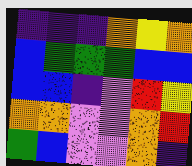[["indigo", "indigo", "indigo", "orange", "yellow", "orange"], ["blue", "green", "green", "green", "blue", "blue"], ["blue", "blue", "indigo", "violet", "red", "yellow"], ["orange", "orange", "violet", "violet", "orange", "red"], ["green", "blue", "violet", "violet", "orange", "indigo"]]